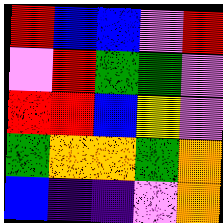[["red", "blue", "blue", "violet", "red"], ["violet", "red", "green", "green", "violet"], ["red", "red", "blue", "yellow", "violet"], ["green", "orange", "orange", "green", "orange"], ["blue", "indigo", "indigo", "violet", "orange"]]